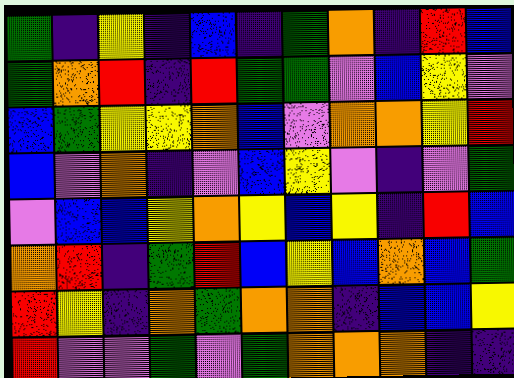[["green", "indigo", "yellow", "indigo", "blue", "indigo", "green", "orange", "indigo", "red", "blue"], ["green", "orange", "red", "indigo", "red", "green", "green", "violet", "blue", "yellow", "violet"], ["blue", "green", "yellow", "yellow", "orange", "blue", "violet", "orange", "orange", "yellow", "red"], ["blue", "violet", "orange", "indigo", "violet", "blue", "yellow", "violet", "indigo", "violet", "green"], ["violet", "blue", "blue", "yellow", "orange", "yellow", "blue", "yellow", "indigo", "red", "blue"], ["orange", "red", "indigo", "green", "red", "blue", "yellow", "blue", "orange", "blue", "green"], ["red", "yellow", "indigo", "orange", "green", "orange", "orange", "indigo", "blue", "blue", "yellow"], ["red", "violet", "violet", "green", "violet", "green", "orange", "orange", "orange", "indigo", "indigo"]]